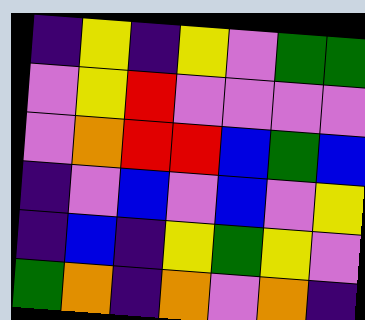[["indigo", "yellow", "indigo", "yellow", "violet", "green", "green"], ["violet", "yellow", "red", "violet", "violet", "violet", "violet"], ["violet", "orange", "red", "red", "blue", "green", "blue"], ["indigo", "violet", "blue", "violet", "blue", "violet", "yellow"], ["indigo", "blue", "indigo", "yellow", "green", "yellow", "violet"], ["green", "orange", "indigo", "orange", "violet", "orange", "indigo"]]